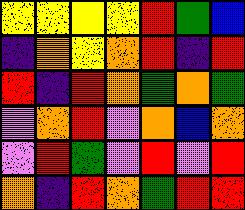[["yellow", "yellow", "yellow", "yellow", "red", "green", "blue"], ["indigo", "orange", "yellow", "orange", "red", "indigo", "red"], ["red", "indigo", "red", "orange", "green", "orange", "green"], ["violet", "orange", "red", "violet", "orange", "blue", "orange"], ["violet", "red", "green", "violet", "red", "violet", "red"], ["orange", "indigo", "red", "orange", "green", "red", "red"]]